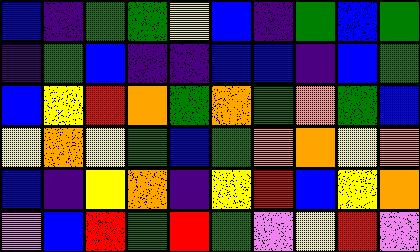[["blue", "indigo", "green", "green", "yellow", "blue", "indigo", "green", "blue", "green"], ["indigo", "green", "blue", "indigo", "indigo", "blue", "blue", "indigo", "blue", "green"], ["blue", "yellow", "red", "orange", "green", "orange", "green", "orange", "green", "blue"], ["yellow", "orange", "yellow", "green", "blue", "green", "orange", "orange", "yellow", "orange"], ["blue", "indigo", "yellow", "orange", "indigo", "yellow", "red", "blue", "yellow", "orange"], ["violet", "blue", "red", "green", "red", "green", "violet", "yellow", "red", "violet"]]